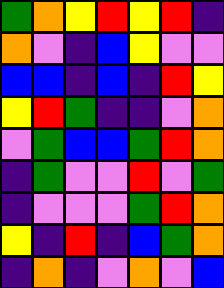[["green", "orange", "yellow", "red", "yellow", "red", "indigo"], ["orange", "violet", "indigo", "blue", "yellow", "violet", "violet"], ["blue", "blue", "indigo", "blue", "indigo", "red", "yellow"], ["yellow", "red", "green", "indigo", "indigo", "violet", "orange"], ["violet", "green", "blue", "blue", "green", "red", "orange"], ["indigo", "green", "violet", "violet", "red", "violet", "green"], ["indigo", "violet", "violet", "violet", "green", "red", "orange"], ["yellow", "indigo", "red", "indigo", "blue", "green", "orange"], ["indigo", "orange", "indigo", "violet", "orange", "violet", "blue"]]